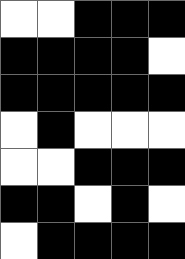[["white", "white", "black", "black", "black"], ["black", "black", "black", "black", "white"], ["black", "black", "black", "black", "black"], ["white", "black", "white", "white", "white"], ["white", "white", "black", "black", "black"], ["black", "black", "white", "black", "white"], ["white", "black", "black", "black", "black"]]